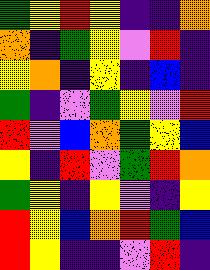[["green", "yellow", "red", "yellow", "indigo", "indigo", "orange"], ["orange", "indigo", "green", "yellow", "violet", "red", "indigo"], ["yellow", "orange", "indigo", "yellow", "indigo", "blue", "indigo"], ["green", "indigo", "violet", "green", "yellow", "violet", "red"], ["red", "violet", "blue", "orange", "green", "yellow", "blue"], ["yellow", "indigo", "red", "violet", "green", "red", "orange"], ["green", "yellow", "indigo", "yellow", "violet", "indigo", "yellow"], ["red", "yellow", "blue", "orange", "red", "green", "blue"], ["red", "yellow", "indigo", "indigo", "violet", "red", "indigo"]]